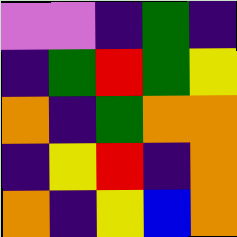[["violet", "violet", "indigo", "green", "indigo"], ["indigo", "green", "red", "green", "yellow"], ["orange", "indigo", "green", "orange", "orange"], ["indigo", "yellow", "red", "indigo", "orange"], ["orange", "indigo", "yellow", "blue", "orange"]]